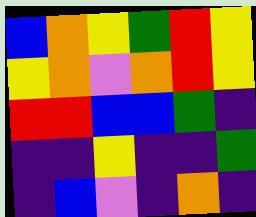[["blue", "orange", "yellow", "green", "red", "yellow"], ["yellow", "orange", "violet", "orange", "red", "yellow"], ["red", "red", "blue", "blue", "green", "indigo"], ["indigo", "indigo", "yellow", "indigo", "indigo", "green"], ["indigo", "blue", "violet", "indigo", "orange", "indigo"]]